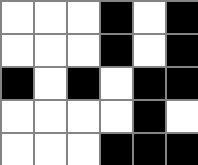[["white", "white", "white", "black", "white", "black"], ["white", "white", "white", "black", "white", "black"], ["black", "white", "black", "white", "black", "black"], ["white", "white", "white", "white", "black", "white"], ["white", "white", "white", "black", "black", "black"]]